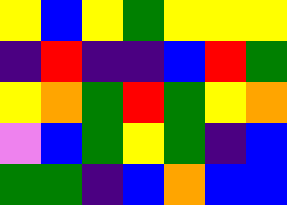[["yellow", "blue", "yellow", "green", "yellow", "yellow", "yellow"], ["indigo", "red", "indigo", "indigo", "blue", "red", "green"], ["yellow", "orange", "green", "red", "green", "yellow", "orange"], ["violet", "blue", "green", "yellow", "green", "indigo", "blue"], ["green", "green", "indigo", "blue", "orange", "blue", "blue"]]